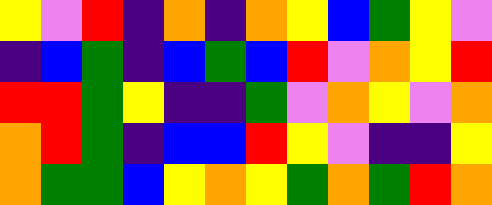[["yellow", "violet", "red", "indigo", "orange", "indigo", "orange", "yellow", "blue", "green", "yellow", "violet"], ["indigo", "blue", "green", "indigo", "blue", "green", "blue", "red", "violet", "orange", "yellow", "red"], ["red", "red", "green", "yellow", "indigo", "indigo", "green", "violet", "orange", "yellow", "violet", "orange"], ["orange", "red", "green", "indigo", "blue", "blue", "red", "yellow", "violet", "indigo", "indigo", "yellow"], ["orange", "green", "green", "blue", "yellow", "orange", "yellow", "green", "orange", "green", "red", "orange"]]